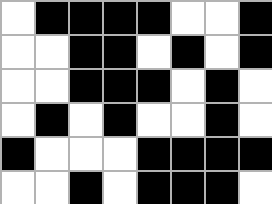[["white", "black", "black", "black", "black", "white", "white", "black"], ["white", "white", "black", "black", "white", "black", "white", "black"], ["white", "white", "black", "black", "black", "white", "black", "white"], ["white", "black", "white", "black", "white", "white", "black", "white"], ["black", "white", "white", "white", "black", "black", "black", "black"], ["white", "white", "black", "white", "black", "black", "black", "white"]]